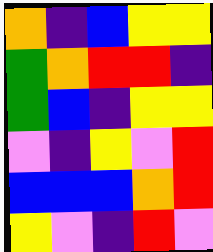[["orange", "indigo", "blue", "yellow", "yellow"], ["green", "orange", "red", "red", "indigo"], ["green", "blue", "indigo", "yellow", "yellow"], ["violet", "indigo", "yellow", "violet", "red"], ["blue", "blue", "blue", "orange", "red"], ["yellow", "violet", "indigo", "red", "violet"]]